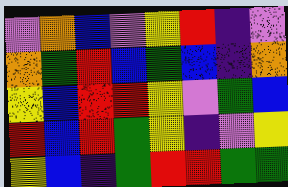[["violet", "orange", "blue", "violet", "yellow", "red", "indigo", "violet"], ["orange", "green", "red", "blue", "green", "blue", "indigo", "orange"], ["yellow", "blue", "red", "red", "yellow", "violet", "green", "blue"], ["red", "blue", "red", "green", "yellow", "indigo", "violet", "yellow"], ["yellow", "blue", "indigo", "green", "red", "red", "green", "green"]]